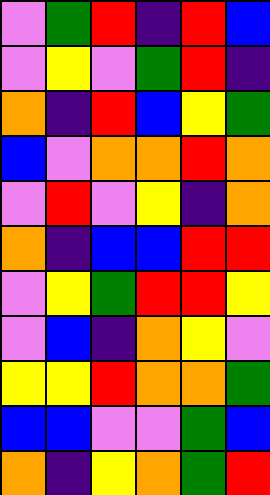[["violet", "green", "red", "indigo", "red", "blue"], ["violet", "yellow", "violet", "green", "red", "indigo"], ["orange", "indigo", "red", "blue", "yellow", "green"], ["blue", "violet", "orange", "orange", "red", "orange"], ["violet", "red", "violet", "yellow", "indigo", "orange"], ["orange", "indigo", "blue", "blue", "red", "red"], ["violet", "yellow", "green", "red", "red", "yellow"], ["violet", "blue", "indigo", "orange", "yellow", "violet"], ["yellow", "yellow", "red", "orange", "orange", "green"], ["blue", "blue", "violet", "violet", "green", "blue"], ["orange", "indigo", "yellow", "orange", "green", "red"]]